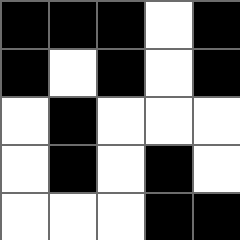[["black", "black", "black", "white", "black"], ["black", "white", "black", "white", "black"], ["white", "black", "white", "white", "white"], ["white", "black", "white", "black", "white"], ["white", "white", "white", "black", "black"]]